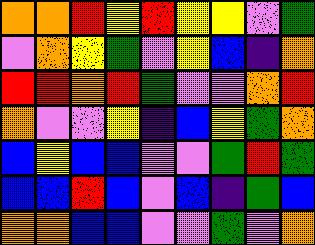[["orange", "orange", "red", "yellow", "red", "yellow", "yellow", "violet", "green"], ["violet", "orange", "yellow", "green", "violet", "yellow", "blue", "indigo", "orange"], ["red", "red", "orange", "red", "green", "violet", "violet", "orange", "red"], ["orange", "violet", "violet", "yellow", "indigo", "blue", "yellow", "green", "orange"], ["blue", "yellow", "blue", "blue", "violet", "violet", "green", "red", "green"], ["blue", "blue", "red", "blue", "violet", "blue", "indigo", "green", "blue"], ["orange", "orange", "blue", "blue", "violet", "violet", "green", "violet", "orange"]]